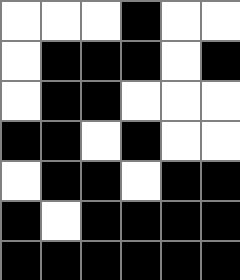[["white", "white", "white", "black", "white", "white"], ["white", "black", "black", "black", "white", "black"], ["white", "black", "black", "white", "white", "white"], ["black", "black", "white", "black", "white", "white"], ["white", "black", "black", "white", "black", "black"], ["black", "white", "black", "black", "black", "black"], ["black", "black", "black", "black", "black", "black"]]